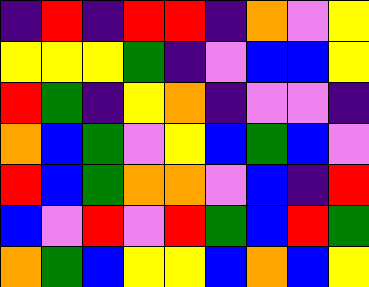[["indigo", "red", "indigo", "red", "red", "indigo", "orange", "violet", "yellow"], ["yellow", "yellow", "yellow", "green", "indigo", "violet", "blue", "blue", "yellow"], ["red", "green", "indigo", "yellow", "orange", "indigo", "violet", "violet", "indigo"], ["orange", "blue", "green", "violet", "yellow", "blue", "green", "blue", "violet"], ["red", "blue", "green", "orange", "orange", "violet", "blue", "indigo", "red"], ["blue", "violet", "red", "violet", "red", "green", "blue", "red", "green"], ["orange", "green", "blue", "yellow", "yellow", "blue", "orange", "blue", "yellow"]]